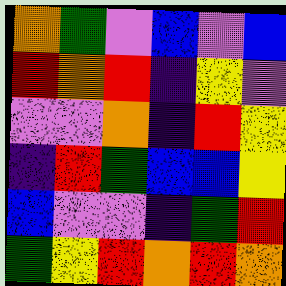[["orange", "green", "violet", "blue", "violet", "blue"], ["red", "orange", "red", "indigo", "yellow", "violet"], ["violet", "violet", "orange", "indigo", "red", "yellow"], ["indigo", "red", "green", "blue", "blue", "yellow"], ["blue", "violet", "violet", "indigo", "green", "red"], ["green", "yellow", "red", "orange", "red", "orange"]]